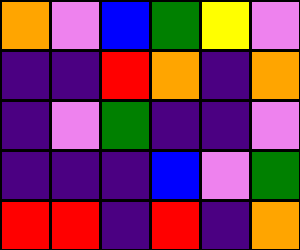[["orange", "violet", "blue", "green", "yellow", "violet"], ["indigo", "indigo", "red", "orange", "indigo", "orange"], ["indigo", "violet", "green", "indigo", "indigo", "violet"], ["indigo", "indigo", "indigo", "blue", "violet", "green"], ["red", "red", "indigo", "red", "indigo", "orange"]]